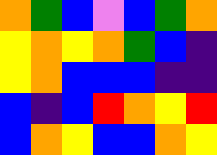[["orange", "green", "blue", "violet", "blue", "green", "orange"], ["yellow", "orange", "yellow", "orange", "green", "blue", "indigo"], ["yellow", "orange", "blue", "blue", "blue", "indigo", "indigo"], ["blue", "indigo", "blue", "red", "orange", "yellow", "red"], ["blue", "orange", "yellow", "blue", "blue", "orange", "yellow"]]